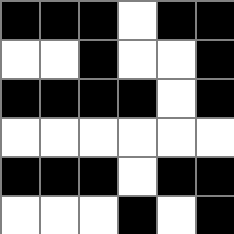[["black", "black", "black", "white", "black", "black"], ["white", "white", "black", "white", "white", "black"], ["black", "black", "black", "black", "white", "black"], ["white", "white", "white", "white", "white", "white"], ["black", "black", "black", "white", "black", "black"], ["white", "white", "white", "black", "white", "black"]]